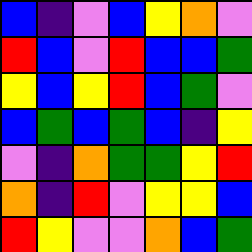[["blue", "indigo", "violet", "blue", "yellow", "orange", "violet"], ["red", "blue", "violet", "red", "blue", "blue", "green"], ["yellow", "blue", "yellow", "red", "blue", "green", "violet"], ["blue", "green", "blue", "green", "blue", "indigo", "yellow"], ["violet", "indigo", "orange", "green", "green", "yellow", "red"], ["orange", "indigo", "red", "violet", "yellow", "yellow", "blue"], ["red", "yellow", "violet", "violet", "orange", "blue", "green"]]